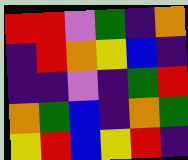[["red", "red", "violet", "green", "indigo", "orange"], ["indigo", "red", "orange", "yellow", "blue", "indigo"], ["indigo", "indigo", "violet", "indigo", "green", "red"], ["orange", "green", "blue", "indigo", "orange", "green"], ["yellow", "red", "blue", "yellow", "red", "indigo"]]